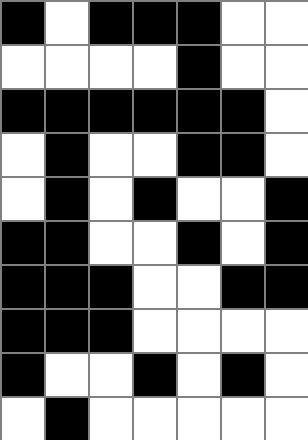[["black", "white", "black", "black", "black", "white", "white"], ["white", "white", "white", "white", "black", "white", "white"], ["black", "black", "black", "black", "black", "black", "white"], ["white", "black", "white", "white", "black", "black", "white"], ["white", "black", "white", "black", "white", "white", "black"], ["black", "black", "white", "white", "black", "white", "black"], ["black", "black", "black", "white", "white", "black", "black"], ["black", "black", "black", "white", "white", "white", "white"], ["black", "white", "white", "black", "white", "black", "white"], ["white", "black", "white", "white", "white", "white", "white"]]